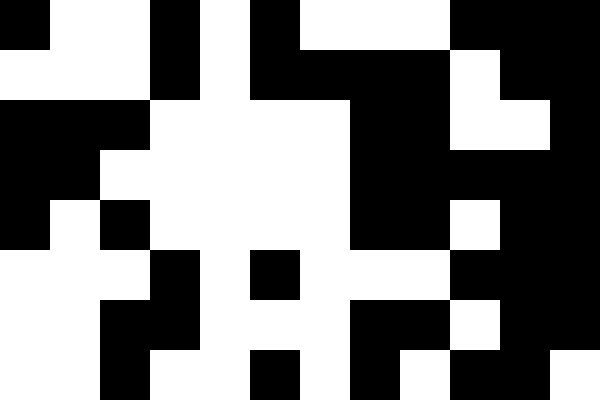[["black", "white", "white", "black", "white", "black", "white", "white", "white", "black", "black", "black"], ["white", "white", "white", "black", "white", "black", "black", "black", "black", "white", "black", "black"], ["black", "black", "black", "white", "white", "white", "white", "black", "black", "white", "white", "black"], ["black", "black", "white", "white", "white", "white", "white", "black", "black", "black", "black", "black"], ["black", "white", "black", "white", "white", "white", "white", "black", "black", "white", "black", "black"], ["white", "white", "white", "black", "white", "black", "white", "white", "white", "black", "black", "black"], ["white", "white", "black", "black", "white", "white", "white", "black", "black", "white", "black", "black"], ["white", "white", "black", "white", "white", "black", "white", "black", "white", "black", "black", "white"]]